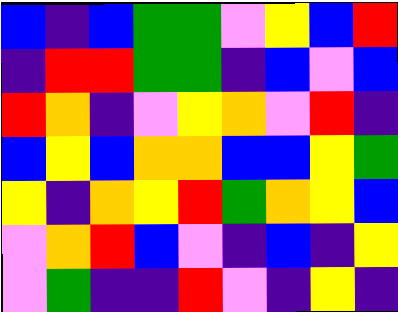[["blue", "indigo", "blue", "green", "green", "violet", "yellow", "blue", "red"], ["indigo", "red", "red", "green", "green", "indigo", "blue", "violet", "blue"], ["red", "orange", "indigo", "violet", "yellow", "orange", "violet", "red", "indigo"], ["blue", "yellow", "blue", "orange", "orange", "blue", "blue", "yellow", "green"], ["yellow", "indigo", "orange", "yellow", "red", "green", "orange", "yellow", "blue"], ["violet", "orange", "red", "blue", "violet", "indigo", "blue", "indigo", "yellow"], ["violet", "green", "indigo", "indigo", "red", "violet", "indigo", "yellow", "indigo"]]